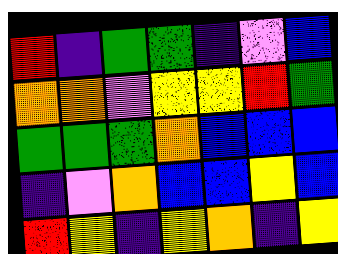[["red", "indigo", "green", "green", "indigo", "violet", "blue"], ["orange", "orange", "violet", "yellow", "yellow", "red", "green"], ["green", "green", "green", "orange", "blue", "blue", "blue"], ["indigo", "violet", "orange", "blue", "blue", "yellow", "blue"], ["red", "yellow", "indigo", "yellow", "orange", "indigo", "yellow"]]